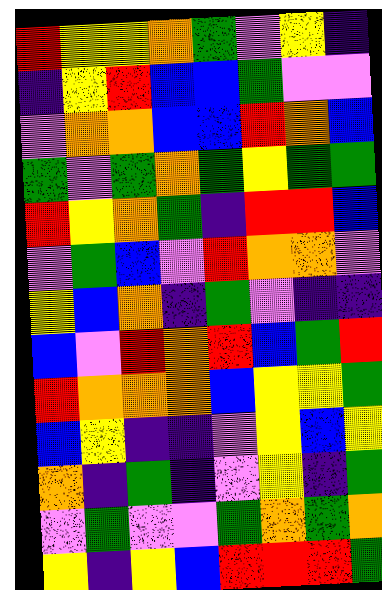[["red", "yellow", "yellow", "orange", "green", "violet", "yellow", "indigo"], ["indigo", "yellow", "red", "blue", "blue", "green", "violet", "violet"], ["violet", "orange", "orange", "blue", "blue", "red", "orange", "blue"], ["green", "violet", "green", "orange", "green", "yellow", "green", "green"], ["red", "yellow", "orange", "green", "indigo", "red", "red", "blue"], ["violet", "green", "blue", "violet", "red", "orange", "orange", "violet"], ["yellow", "blue", "orange", "indigo", "green", "violet", "indigo", "indigo"], ["blue", "violet", "red", "orange", "red", "blue", "green", "red"], ["red", "orange", "orange", "orange", "blue", "yellow", "yellow", "green"], ["blue", "yellow", "indigo", "indigo", "violet", "yellow", "blue", "yellow"], ["orange", "indigo", "green", "indigo", "violet", "yellow", "indigo", "green"], ["violet", "green", "violet", "violet", "green", "orange", "green", "orange"], ["yellow", "indigo", "yellow", "blue", "red", "red", "red", "green"]]